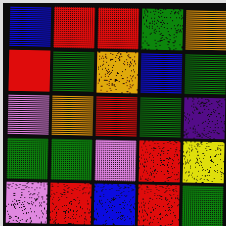[["blue", "red", "red", "green", "orange"], ["red", "green", "orange", "blue", "green"], ["violet", "orange", "red", "green", "indigo"], ["green", "green", "violet", "red", "yellow"], ["violet", "red", "blue", "red", "green"]]